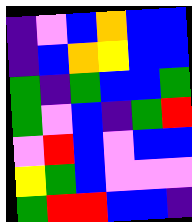[["indigo", "violet", "blue", "orange", "blue", "blue"], ["indigo", "blue", "orange", "yellow", "blue", "blue"], ["green", "indigo", "green", "blue", "blue", "green"], ["green", "violet", "blue", "indigo", "green", "red"], ["violet", "red", "blue", "violet", "blue", "blue"], ["yellow", "green", "blue", "violet", "violet", "violet"], ["green", "red", "red", "blue", "blue", "indigo"]]